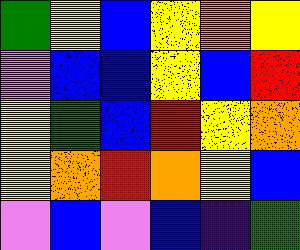[["green", "yellow", "blue", "yellow", "orange", "yellow"], ["violet", "blue", "blue", "yellow", "blue", "red"], ["yellow", "green", "blue", "red", "yellow", "orange"], ["yellow", "orange", "red", "orange", "yellow", "blue"], ["violet", "blue", "violet", "blue", "indigo", "green"]]